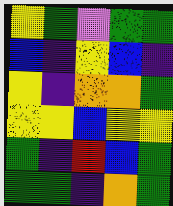[["yellow", "green", "violet", "green", "green"], ["blue", "indigo", "yellow", "blue", "indigo"], ["yellow", "indigo", "orange", "orange", "green"], ["yellow", "yellow", "blue", "yellow", "yellow"], ["green", "indigo", "red", "blue", "green"], ["green", "green", "indigo", "orange", "green"]]